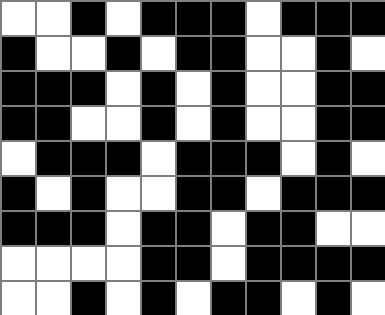[["white", "white", "black", "white", "black", "black", "black", "white", "black", "black", "black"], ["black", "white", "white", "black", "white", "black", "black", "white", "white", "black", "white"], ["black", "black", "black", "white", "black", "white", "black", "white", "white", "black", "black"], ["black", "black", "white", "white", "black", "white", "black", "white", "white", "black", "black"], ["white", "black", "black", "black", "white", "black", "black", "black", "white", "black", "white"], ["black", "white", "black", "white", "white", "black", "black", "white", "black", "black", "black"], ["black", "black", "black", "white", "black", "black", "white", "black", "black", "white", "white"], ["white", "white", "white", "white", "black", "black", "white", "black", "black", "black", "black"], ["white", "white", "black", "white", "black", "white", "black", "black", "white", "black", "white"]]